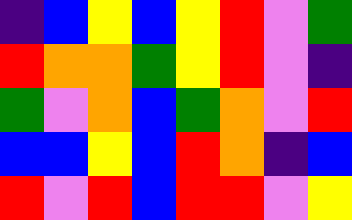[["indigo", "blue", "yellow", "blue", "yellow", "red", "violet", "green"], ["red", "orange", "orange", "green", "yellow", "red", "violet", "indigo"], ["green", "violet", "orange", "blue", "green", "orange", "violet", "red"], ["blue", "blue", "yellow", "blue", "red", "orange", "indigo", "blue"], ["red", "violet", "red", "blue", "red", "red", "violet", "yellow"]]